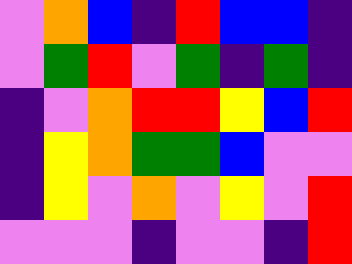[["violet", "orange", "blue", "indigo", "red", "blue", "blue", "indigo"], ["violet", "green", "red", "violet", "green", "indigo", "green", "indigo"], ["indigo", "violet", "orange", "red", "red", "yellow", "blue", "red"], ["indigo", "yellow", "orange", "green", "green", "blue", "violet", "violet"], ["indigo", "yellow", "violet", "orange", "violet", "yellow", "violet", "red"], ["violet", "violet", "violet", "indigo", "violet", "violet", "indigo", "red"]]